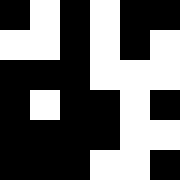[["black", "white", "black", "white", "black", "black"], ["white", "white", "black", "white", "black", "white"], ["black", "black", "black", "white", "white", "white"], ["black", "white", "black", "black", "white", "black"], ["black", "black", "black", "black", "white", "white"], ["black", "black", "black", "white", "white", "black"]]